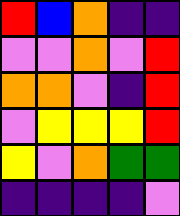[["red", "blue", "orange", "indigo", "indigo"], ["violet", "violet", "orange", "violet", "red"], ["orange", "orange", "violet", "indigo", "red"], ["violet", "yellow", "yellow", "yellow", "red"], ["yellow", "violet", "orange", "green", "green"], ["indigo", "indigo", "indigo", "indigo", "violet"]]